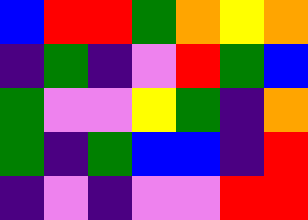[["blue", "red", "red", "green", "orange", "yellow", "orange"], ["indigo", "green", "indigo", "violet", "red", "green", "blue"], ["green", "violet", "violet", "yellow", "green", "indigo", "orange"], ["green", "indigo", "green", "blue", "blue", "indigo", "red"], ["indigo", "violet", "indigo", "violet", "violet", "red", "red"]]